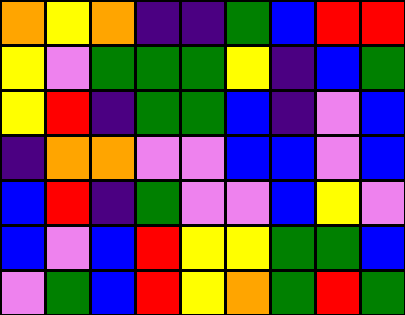[["orange", "yellow", "orange", "indigo", "indigo", "green", "blue", "red", "red"], ["yellow", "violet", "green", "green", "green", "yellow", "indigo", "blue", "green"], ["yellow", "red", "indigo", "green", "green", "blue", "indigo", "violet", "blue"], ["indigo", "orange", "orange", "violet", "violet", "blue", "blue", "violet", "blue"], ["blue", "red", "indigo", "green", "violet", "violet", "blue", "yellow", "violet"], ["blue", "violet", "blue", "red", "yellow", "yellow", "green", "green", "blue"], ["violet", "green", "blue", "red", "yellow", "orange", "green", "red", "green"]]